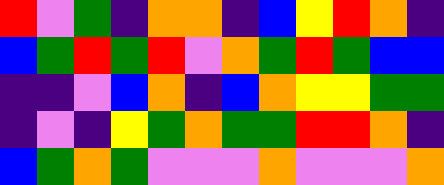[["red", "violet", "green", "indigo", "orange", "orange", "indigo", "blue", "yellow", "red", "orange", "indigo"], ["blue", "green", "red", "green", "red", "violet", "orange", "green", "red", "green", "blue", "blue"], ["indigo", "indigo", "violet", "blue", "orange", "indigo", "blue", "orange", "yellow", "yellow", "green", "green"], ["indigo", "violet", "indigo", "yellow", "green", "orange", "green", "green", "red", "red", "orange", "indigo"], ["blue", "green", "orange", "green", "violet", "violet", "violet", "orange", "violet", "violet", "violet", "orange"]]